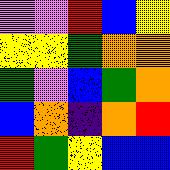[["violet", "violet", "red", "blue", "yellow"], ["yellow", "yellow", "green", "orange", "orange"], ["green", "violet", "blue", "green", "orange"], ["blue", "orange", "indigo", "orange", "red"], ["red", "green", "yellow", "blue", "blue"]]